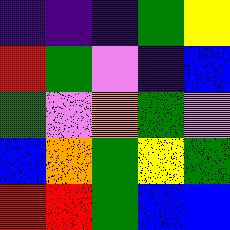[["indigo", "indigo", "indigo", "green", "yellow"], ["red", "green", "violet", "indigo", "blue"], ["green", "violet", "orange", "green", "violet"], ["blue", "orange", "green", "yellow", "green"], ["red", "red", "green", "blue", "blue"]]